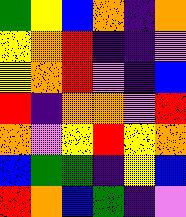[["green", "yellow", "blue", "orange", "indigo", "orange"], ["yellow", "orange", "red", "indigo", "indigo", "violet"], ["yellow", "orange", "red", "violet", "indigo", "blue"], ["red", "indigo", "orange", "orange", "violet", "red"], ["orange", "violet", "yellow", "red", "yellow", "orange"], ["blue", "green", "green", "indigo", "yellow", "blue"], ["red", "orange", "blue", "green", "indigo", "violet"]]